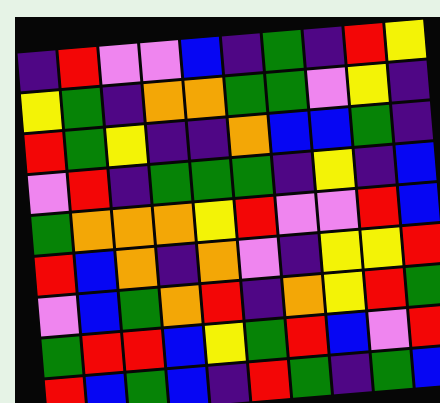[["indigo", "red", "violet", "violet", "blue", "indigo", "green", "indigo", "red", "yellow"], ["yellow", "green", "indigo", "orange", "orange", "green", "green", "violet", "yellow", "indigo"], ["red", "green", "yellow", "indigo", "indigo", "orange", "blue", "blue", "green", "indigo"], ["violet", "red", "indigo", "green", "green", "green", "indigo", "yellow", "indigo", "blue"], ["green", "orange", "orange", "orange", "yellow", "red", "violet", "violet", "red", "blue"], ["red", "blue", "orange", "indigo", "orange", "violet", "indigo", "yellow", "yellow", "red"], ["violet", "blue", "green", "orange", "red", "indigo", "orange", "yellow", "red", "green"], ["green", "red", "red", "blue", "yellow", "green", "red", "blue", "violet", "red"], ["red", "blue", "green", "blue", "indigo", "red", "green", "indigo", "green", "blue"]]